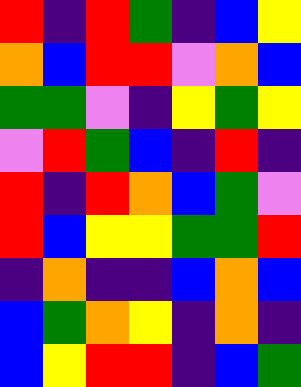[["red", "indigo", "red", "green", "indigo", "blue", "yellow"], ["orange", "blue", "red", "red", "violet", "orange", "blue"], ["green", "green", "violet", "indigo", "yellow", "green", "yellow"], ["violet", "red", "green", "blue", "indigo", "red", "indigo"], ["red", "indigo", "red", "orange", "blue", "green", "violet"], ["red", "blue", "yellow", "yellow", "green", "green", "red"], ["indigo", "orange", "indigo", "indigo", "blue", "orange", "blue"], ["blue", "green", "orange", "yellow", "indigo", "orange", "indigo"], ["blue", "yellow", "red", "red", "indigo", "blue", "green"]]